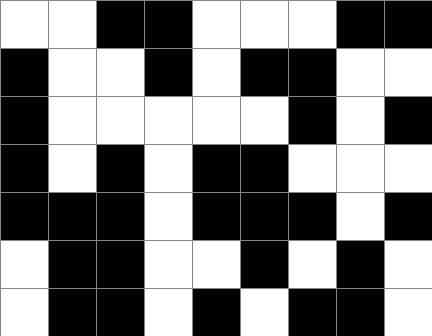[["white", "white", "black", "black", "white", "white", "white", "black", "black"], ["black", "white", "white", "black", "white", "black", "black", "white", "white"], ["black", "white", "white", "white", "white", "white", "black", "white", "black"], ["black", "white", "black", "white", "black", "black", "white", "white", "white"], ["black", "black", "black", "white", "black", "black", "black", "white", "black"], ["white", "black", "black", "white", "white", "black", "white", "black", "white"], ["white", "black", "black", "white", "black", "white", "black", "black", "white"]]